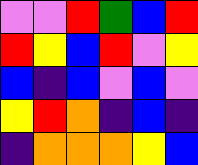[["violet", "violet", "red", "green", "blue", "red"], ["red", "yellow", "blue", "red", "violet", "yellow"], ["blue", "indigo", "blue", "violet", "blue", "violet"], ["yellow", "red", "orange", "indigo", "blue", "indigo"], ["indigo", "orange", "orange", "orange", "yellow", "blue"]]